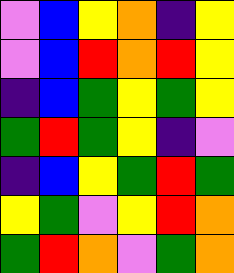[["violet", "blue", "yellow", "orange", "indigo", "yellow"], ["violet", "blue", "red", "orange", "red", "yellow"], ["indigo", "blue", "green", "yellow", "green", "yellow"], ["green", "red", "green", "yellow", "indigo", "violet"], ["indigo", "blue", "yellow", "green", "red", "green"], ["yellow", "green", "violet", "yellow", "red", "orange"], ["green", "red", "orange", "violet", "green", "orange"]]